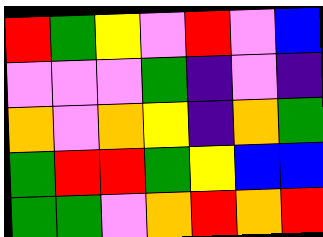[["red", "green", "yellow", "violet", "red", "violet", "blue"], ["violet", "violet", "violet", "green", "indigo", "violet", "indigo"], ["orange", "violet", "orange", "yellow", "indigo", "orange", "green"], ["green", "red", "red", "green", "yellow", "blue", "blue"], ["green", "green", "violet", "orange", "red", "orange", "red"]]